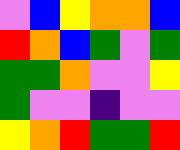[["violet", "blue", "yellow", "orange", "orange", "blue"], ["red", "orange", "blue", "green", "violet", "green"], ["green", "green", "orange", "violet", "violet", "yellow"], ["green", "violet", "violet", "indigo", "violet", "violet"], ["yellow", "orange", "red", "green", "green", "red"]]